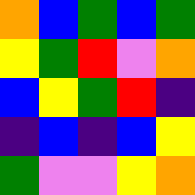[["orange", "blue", "green", "blue", "green"], ["yellow", "green", "red", "violet", "orange"], ["blue", "yellow", "green", "red", "indigo"], ["indigo", "blue", "indigo", "blue", "yellow"], ["green", "violet", "violet", "yellow", "orange"]]